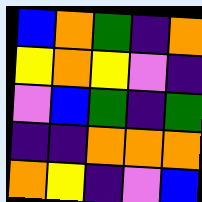[["blue", "orange", "green", "indigo", "orange"], ["yellow", "orange", "yellow", "violet", "indigo"], ["violet", "blue", "green", "indigo", "green"], ["indigo", "indigo", "orange", "orange", "orange"], ["orange", "yellow", "indigo", "violet", "blue"]]